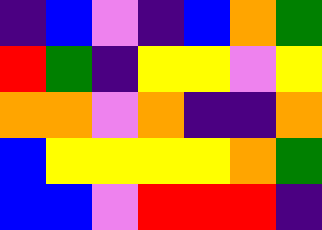[["indigo", "blue", "violet", "indigo", "blue", "orange", "green"], ["red", "green", "indigo", "yellow", "yellow", "violet", "yellow"], ["orange", "orange", "violet", "orange", "indigo", "indigo", "orange"], ["blue", "yellow", "yellow", "yellow", "yellow", "orange", "green"], ["blue", "blue", "violet", "red", "red", "red", "indigo"]]